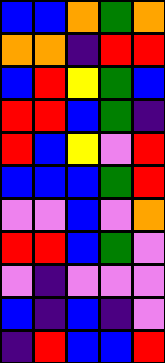[["blue", "blue", "orange", "green", "orange"], ["orange", "orange", "indigo", "red", "red"], ["blue", "red", "yellow", "green", "blue"], ["red", "red", "blue", "green", "indigo"], ["red", "blue", "yellow", "violet", "red"], ["blue", "blue", "blue", "green", "red"], ["violet", "violet", "blue", "violet", "orange"], ["red", "red", "blue", "green", "violet"], ["violet", "indigo", "violet", "violet", "violet"], ["blue", "indigo", "blue", "indigo", "violet"], ["indigo", "red", "blue", "blue", "red"]]